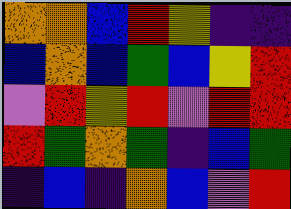[["orange", "orange", "blue", "red", "yellow", "indigo", "indigo"], ["blue", "orange", "blue", "green", "blue", "yellow", "red"], ["violet", "red", "yellow", "red", "violet", "red", "red"], ["red", "green", "orange", "green", "indigo", "blue", "green"], ["indigo", "blue", "indigo", "orange", "blue", "violet", "red"]]